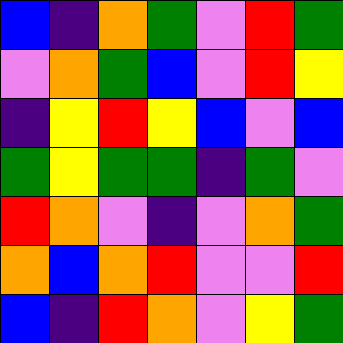[["blue", "indigo", "orange", "green", "violet", "red", "green"], ["violet", "orange", "green", "blue", "violet", "red", "yellow"], ["indigo", "yellow", "red", "yellow", "blue", "violet", "blue"], ["green", "yellow", "green", "green", "indigo", "green", "violet"], ["red", "orange", "violet", "indigo", "violet", "orange", "green"], ["orange", "blue", "orange", "red", "violet", "violet", "red"], ["blue", "indigo", "red", "orange", "violet", "yellow", "green"]]